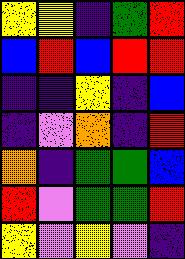[["yellow", "yellow", "indigo", "green", "red"], ["blue", "red", "blue", "red", "red"], ["indigo", "indigo", "yellow", "indigo", "blue"], ["indigo", "violet", "orange", "indigo", "red"], ["orange", "indigo", "green", "green", "blue"], ["red", "violet", "green", "green", "red"], ["yellow", "violet", "yellow", "violet", "indigo"]]